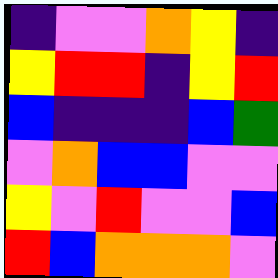[["indigo", "violet", "violet", "orange", "yellow", "indigo"], ["yellow", "red", "red", "indigo", "yellow", "red"], ["blue", "indigo", "indigo", "indigo", "blue", "green"], ["violet", "orange", "blue", "blue", "violet", "violet"], ["yellow", "violet", "red", "violet", "violet", "blue"], ["red", "blue", "orange", "orange", "orange", "violet"]]